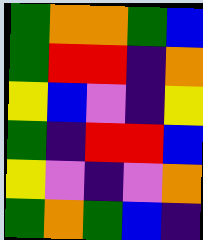[["green", "orange", "orange", "green", "blue"], ["green", "red", "red", "indigo", "orange"], ["yellow", "blue", "violet", "indigo", "yellow"], ["green", "indigo", "red", "red", "blue"], ["yellow", "violet", "indigo", "violet", "orange"], ["green", "orange", "green", "blue", "indigo"]]